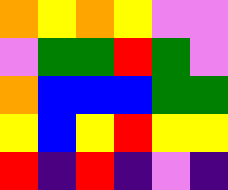[["orange", "yellow", "orange", "yellow", "violet", "violet"], ["violet", "green", "green", "red", "green", "violet"], ["orange", "blue", "blue", "blue", "green", "green"], ["yellow", "blue", "yellow", "red", "yellow", "yellow"], ["red", "indigo", "red", "indigo", "violet", "indigo"]]